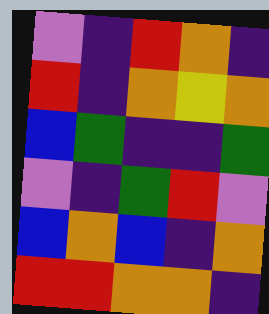[["violet", "indigo", "red", "orange", "indigo"], ["red", "indigo", "orange", "yellow", "orange"], ["blue", "green", "indigo", "indigo", "green"], ["violet", "indigo", "green", "red", "violet"], ["blue", "orange", "blue", "indigo", "orange"], ["red", "red", "orange", "orange", "indigo"]]